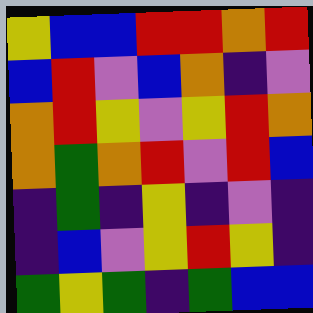[["yellow", "blue", "blue", "red", "red", "orange", "red"], ["blue", "red", "violet", "blue", "orange", "indigo", "violet"], ["orange", "red", "yellow", "violet", "yellow", "red", "orange"], ["orange", "green", "orange", "red", "violet", "red", "blue"], ["indigo", "green", "indigo", "yellow", "indigo", "violet", "indigo"], ["indigo", "blue", "violet", "yellow", "red", "yellow", "indigo"], ["green", "yellow", "green", "indigo", "green", "blue", "blue"]]